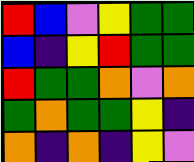[["red", "blue", "violet", "yellow", "green", "green"], ["blue", "indigo", "yellow", "red", "green", "green"], ["red", "green", "green", "orange", "violet", "orange"], ["green", "orange", "green", "green", "yellow", "indigo"], ["orange", "indigo", "orange", "indigo", "yellow", "violet"]]